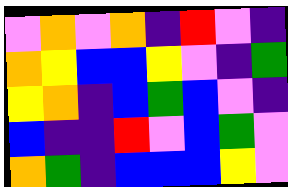[["violet", "orange", "violet", "orange", "indigo", "red", "violet", "indigo"], ["orange", "yellow", "blue", "blue", "yellow", "violet", "indigo", "green"], ["yellow", "orange", "indigo", "blue", "green", "blue", "violet", "indigo"], ["blue", "indigo", "indigo", "red", "violet", "blue", "green", "violet"], ["orange", "green", "indigo", "blue", "blue", "blue", "yellow", "violet"]]